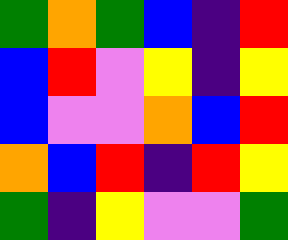[["green", "orange", "green", "blue", "indigo", "red"], ["blue", "red", "violet", "yellow", "indigo", "yellow"], ["blue", "violet", "violet", "orange", "blue", "red"], ["orange", "blue", "red", "indigo", "red", "yellow"], ["green", "indigo", "yellow", "violet", "violet", "green"]]